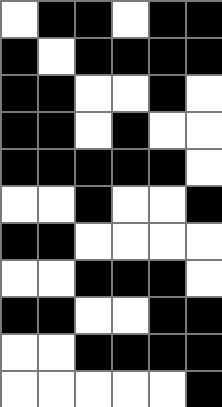[["white", "black", "black", "white", "black", "black"], ["black", "white", "black", "black", "black", "black"], ["black", "black", "white", "white", "black", "white"], ["black", "black", "white", "black", "white", "white"], ["black", "black", "black", "black", "black", "white"], ["white", "white", "black", "white", "white", "black"], ["black", "black", "white", "white", "white", "white"], ["white", "white", "black", "black", "black", "white"], ["black", "black", "white", "white", "black", "black"], ["white", "white", "black", "black", "black", "black"], ["white", "white", "white", "white", "white", "black"]]